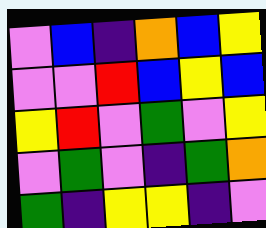[["violet", "blue", "indigo", "orange", "blue", "yellow"], ["violet", "violet", "red", "blue", "yellow", "blue"], ["yellow", "red", "violet", "green", "violet", "yellow"], ["violet", "green", "violet", "indigo", "green", "orange"], ["green", "indigo", "yellow", "yellow", "indigo", "violet"]]